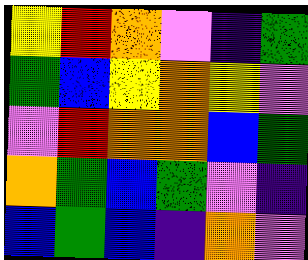[["yellow", "red", "orange", "violet", "indigo", "green"], ["green", "blue", "yellow", "orange", "yellow", "violet"], ["violet", "red", "orange", "orange", "blue", "green"], ["orange", "green", "blue", "green", "violet", "indigo"], ["blue", "green", "blue", "indigo", "orange", "violet"]]